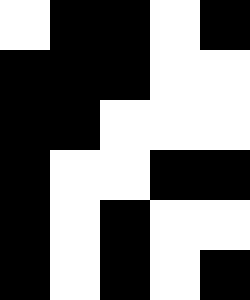[["white", "black", "black", "white", "black"], ["black", "black", "black", "white", "white"], ["black", "black", "white", "white", "white"], ["black", "white", "white", "black", "black"], ["black", "white", "black", "white", "white"], ["black", "white", "black", "white", "black"]]